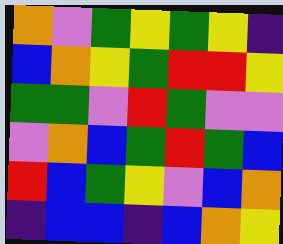[["orange", "violet", "green", "yellow", "green", "yellow", "indigo"], ["blue", "orange", "yellow", "green", "red", "red", "yellow"], ["green", "green", "violet", "red", "green", "violet", "violet"], ["violet", "orange", "blue", "green", "red", "green", "blue"], ["red", "blue", "green", "yellow", "violet", "blue", "orange"], ["indigo", "blue", "blue", "indigo", "blue", "orange", "yellow"]]